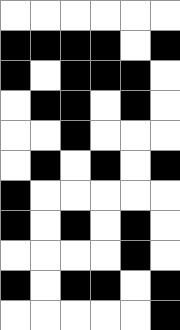[["white", "white", "white", "white", "white", "white"], ["black", "black", "black", "black", "white", "black"], ["black", "white", "black", "black", "black", "white"], ["white", "black", "black", "white", "black", "white"], ["white", "white", "black", "white", "white", "white"], ["white", "black", "white", "black", "white", "black"], ["black", "white", "white", "white", "white", "white"], ["black", "white", "black", "white", "black", "white"], ["white", "white", "white", "white", "black", "white"], ["black", "white", "black", "black", "white", "black"], ["white", "white", "white", "white", "white", "black"]]